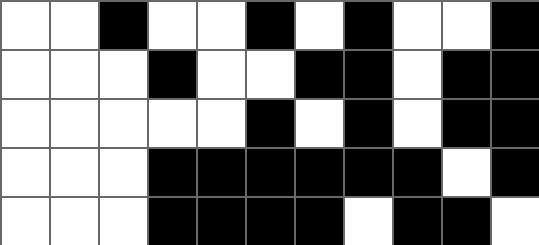[["white", "white", "black", "white", "white", "black", "white", "black", "white", "white", "black"], ["white", "white", "white", "black", "white", "white", "black", "black", "white", "black", "black"], ["white", "white", "white", "white", "white", "black", "white", "black", "white", "black", "black"], ["white", "white", "white", "black", "black", "black", "black", "black", "black", "white", "black"], ["white", "white", "white", "black", "black", "black", "black", "white", "black", "black", "white"]]